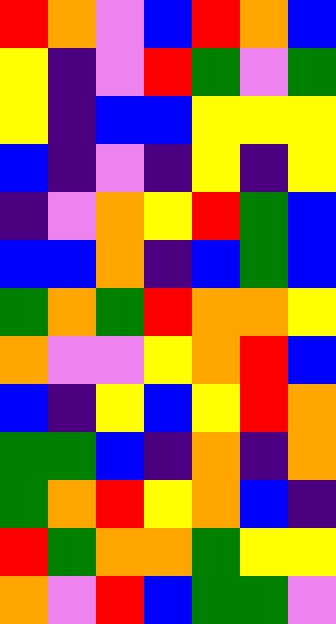[["red", "orange", "violet", "blue", "red", "orange", "blue"], ["yellow", "indigo", "violet", "red", "green", "violet", "green"], ["yellow", "indigo", "blue", "blue", "yellow", "yellow", "yellow"], ["blue", "indigo", "violet", "indigo", "yellow", "indigo", "yellow"], ["indigo", "violet", "orange", "yellow", "red", "green", "blue"], ["blue", "blue", "orange", "indigo", "blue", "green", "blue"], ["green", "orange", "green", "red", "orange", "orange", "yellow"], ["orange", "violet", "violet", "yellow", "orange", "red", "blue"], ["blue", "indigo", "yellow", "blue", "yellow", "red", "orange"], ["green", "green", "blue", "indigo", "orange", "indigo", "orange"], ["green", "orange", "red", "yellow", "orange", "blue", "indigo"], ["red", "green", "orange", "orange", "green", "yellow", "yellow"], ["orange", "violet", "red", "blue", "green", "green", "violet"]]